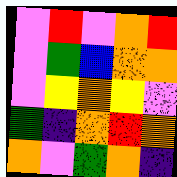[["violet", "red", "violet", "orange", "red"], ["violet", "green", "blue", "orange", "orange"], ["violet", "yellow", "orange", "yellow", "violet"], ["green", "indigo", "orange", "red", "orange"], ["orange", "violet", "green", "orange", "indigo"]]